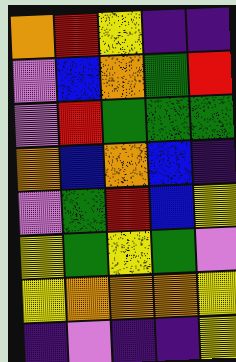[["orange", "red", "yellow", "indigo", "indigo"], ["violet", "blue", "orange", "green", "red"], ["violet", "red", "green", "green", "green"], ["orange", "blue", "orange", "blue", "indigo"], ["violet", "green", "red", "blue", "yellow"], ["yellow", "green", "yellow", "green", "violet"], ["yellow", "orange", "orange", "orange", "yellow"], ["indigo", "violet", "indigo", "indigo", "yellow"]]